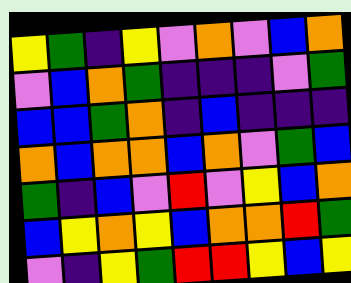[["yellow", "green", "indigo", "yellow", "violet", "orange", "violet", "blue", "orange"], ["violet", "blue", "orange", "green", "indigo", "indigo", "indigo", "violet", "green"], ["blue", "blue", "green", "orange", "indigo", "blue", "indigo", "indigo", "indigo"], ["orange", "blue", "orange", "orange", "blue", "orange", "violet", "green", "blue"], ["green", "indigo", "blue", "violet", "red", "violet", "yellow", "blue", "orange"], ["blue", "yellow", "orange", "yellow", "blue", "orange", "orange", "red", "green"], ["violet", "indigo", "yellow", "green", "red", "red", "yellow", "blue", "yellow"]]